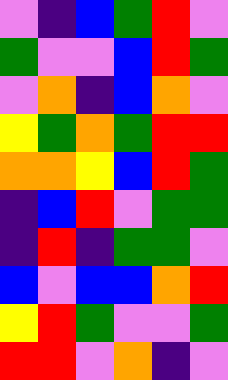[["violet", "indigo", "blue", "green", "red", "violet"], ["green", "violet", "violet", "blue", "red", "green"], ["violet", "orange", "indigo", "blue", "orange", "violet"], ["yellow", "green", "orange", "green", "red", "red"], ["orange", "orange", "yellow", "blue", "red", "green"], ["indigo", "blue", "red", "violet", "green", "green"], ["indigo", "red", "indigo", "green", "green", "violet"], ["blue", "violet", "blue", "blue", "orange", "red"], ["yellow", "red", "green", "violet", "violet", "green"], ["red", "red", "violet", "orange", "indigo", "violet"]]